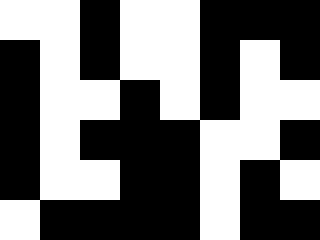[["white", "white", "black", "white", "white", "black", "black", "black"], ["black", "white", "black", "white", "white", "black", "white", "black"], ["black", "white", "white", "black", "white", "black", "white", "white"], ["black", "white", "black", "black", "black", "white", "white", "black"], ["black", "white", "white", "black", "black", "white", "black", "white"], ["white", "black", "black", "black", "black", "white", "black", "black"]]